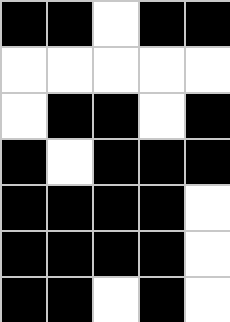[["black", "black", "white", "black", "black"], ["white", "white", "white", "white", "white"], ["white", "black", "black", "white", "black"], ["black", "white", "black", "black", "black"], ["black", "black", "black", "black", "white"], ["black", "black", "black", "black", "white"], ["black", "black", "white", "black", "white"]]